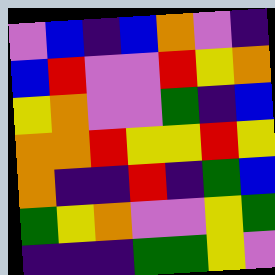[["violet", "blue", "indigo", "blue", "orange", "violet", "indigo"], ["blue", "red", "violet", "violet", "red", "yellow", "orange"], ["yellow", "orange", "violet", "violet", "green", "indigo", "blue"], ["orange", "orange", "red", "yellow", "yellow", "red", "yellow"], ["orange", "indigo", "indigo", "red", "indigo", "green", "blue"], ["green", "yellow", "orange", "violet", "violet", "yellow", "green"], ["indigo", "indigo", "indigo", "green", "green", "yellow", "violet"]]